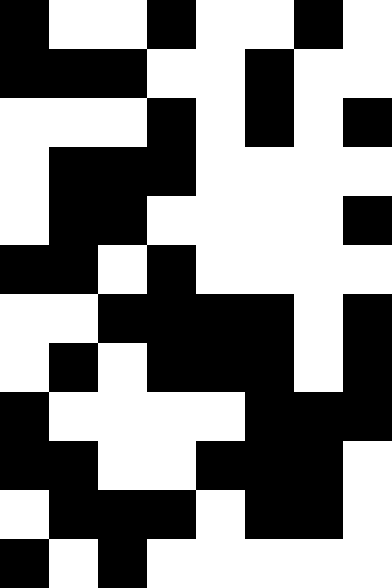[["black", "white", "white", "black", "white", "white", "black", "white"], ["black", "black", "black", "white", "white", "black", "white", "white"], ["white", "white", "white", "black", "white", "black", "white", "black"], ["white", "black", "black", "black", "white", "white", "white", "white"], ["white", "black", "black", "white", "white", "white", "white", "black"], ["black", "black", "white", "black", "white", "white", "white", "white"], ["white", "white", "black", "black", "black", "black", "white", "black"], ["white", "black", "white", "black", "black", "black", "white", "black"], ["black", "white", "white", "white", "white", "black", "black", "black"], ["black", "black", "white", "white", "black", "black", "black", "white"], ["white", "black", "black", "black", "white", "black", "black", "white"], ["black", "white", "black", "white", "white", "white", "white", "white"]]